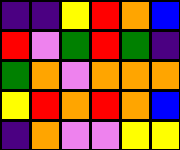[["indigo", "indigo", "yellow", "red", "orange", "blue"], ["red", "violet", "green", "red", "green", "indigo"], ["green", "orange", "violet", "orange", "orange", "orange"], ["yellow", "red", "orange", "red", "orange", "blue"], ["indigo", "orange", "violet", "violet", "yellow", "yellow"]]